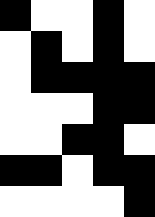[["black", "white", "white", "black", "white"], ["white", "black", "white", "black", "white"], ["white", "black", "black", "black", "black"], ["white", "white", "white", "black", "black"], ["white", "white", "black", "black", "white"], ["black", "black", "white", "black", "black"], ["white", "white", "white", "white", "black"]]